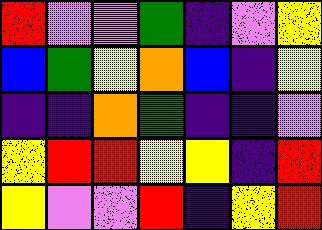[["red", "violet", "violet", "green", "indigo", "violet", "yellow"], ["blue", "green", "yellow", "orange", "blue", "indigo", "yellow"], ["indigo", "indigo", "orange", "green", "indigo", "indigo", "violet"], ["yellow", "red", "red", "yellow", "yellow", "indigo", "red"], ["yellow", "violet", "violet", "red", "indigo", "yellow", "red"]]